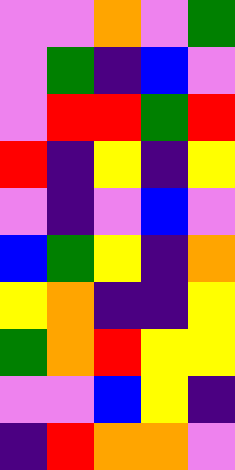[["violet", "violet", "orange", "violet", "green"], ["violet", "green", "indigo", "blue", "violet"], ["violet", "red", "red", "green", "red"], ["red", "indigo", "yellow", "indigo", "yellow"], ["violet", "indigo", "violet", "blue", "violet"], ["blue", "green", "yellow", "indigo", "orange"], ["yellow", "orange", "indigo", "indigo", "yellow"], ["green", "orange", "red", "yellow", "yellow"], ["violet", "violet", "blue", "yellow", "indigo"], ["indigo", "red", "orange", "orange", "violet"]]